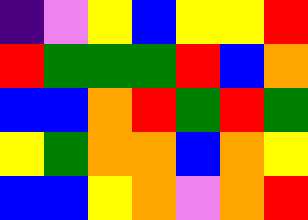[["indigo", "violet", "yellow", "blue", "yellow", "yellow", "red"], ["red", "green", "green", "green", "red", "blue", "orange"], ["blue", "blue", "orange", "red", "green", "red", "green"], ["yellow", "green", "orange", "orange", "blue", "orange", "yellow"], ["blue", "blue", "yellow", "orange", "violet", "orange", "red"]]